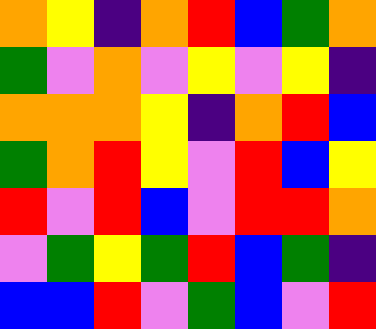[["orange", "yellow", "indigo", "orange", "red", "blue", "green", "orange"], ["green", "violet", "orange", "violet", "yellow", "violet", "yellow", "indigo"], ["orange", "orange", "orange", "yellow", "indigo", "orange", "red", "blue"], ["green", "orange", "red", "yellow", "violet", "red", "blue", "yellow"], ["red", "violet", "red", "blue", "violet", "red", "red", "orange"], ["violet", "green", "yellow", "green", "red", "blue", "green", "indigo"], ["blue", "blue", "red", "violet", "green", "blue", "violet", "red"]]